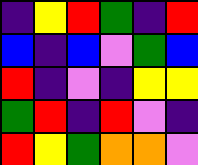[["indigo", "yellow", "red", "green", "indigo", "red"], ["blue", "indigo", "blue", "violet", "green", "blue"], ["red", "indigo", "violet", "indigo", "yellow", "yellow"], ["green", "red", "indigo", "red", "violet", "indigo"], ["red", "yellow", "green", "orange", "orange", "violet"]]